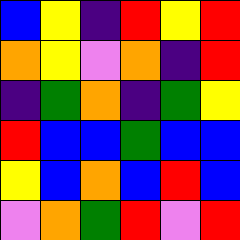[["blue", "yellow", "indigo", "red", "yellow", "red"], ["orange", "yellow", "violet", "orange", "indigo", "red"], ["indigo", "green", "orange", "indigo", "green", "yellow"], ["red", "blue", "blue", "green", "blue", "blue"], ["yellow", "blue", "orange", "blue", "red", "blue"], ["violet", "orange", "green", "red", "violet", "red"]]